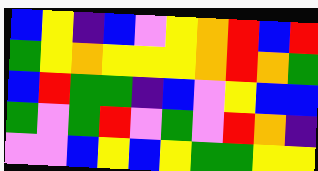[["blue", "yellow", "indigo", "blue", "violet", "yellow", "orange", "red", "blue", "red"], ["green", "yellow", "orange", "yellow", "yellow", "yellow", "orange", "red", "orange", "green"], ["blue", "red", "green", "green", "indigo", "blue", "violet", "yellow", "blue", "blue"], ["green", "violet", "green", "red", "violet", "green", "violet", "red", "orange", "indigo"], ["violet", "violet", "blue", "yellow", "blue", "yellow", "green", "green", "yellow", "yellow"]]